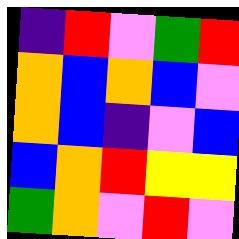[["indigo", "red", "violet", "green", "red"], ["orange", "blue", "orange", "blue", "violet"], ["orange", "blue", "indigo", "violet", "blue"], ["blue", "orange", "red", "yellow", "yellow"], ["green", "orange", "violet", "red", "violet"]]